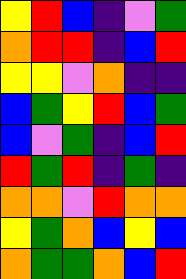[["yellow", "red", "blue", "indigo", "violet", "green"], ["orange", "red", "red", "indigo", "blue", "red"], ["yellow", "yellow", "violet", "orange", "indigo", "indigo"], ["blue", "green", "yellow", "red", "blue", "green"], ["blue", "violet", "green", "indigo", "blue", "red"], ["red", "green", "red", "indigo", "green", "indigo"], ["orange", "orange", "violet", "red", "orange", "orange"], ["yellow", "green", "orange", "blue", "yellow", "blue"], ["orange", "green", "green", "orange", "blue", "red"]]